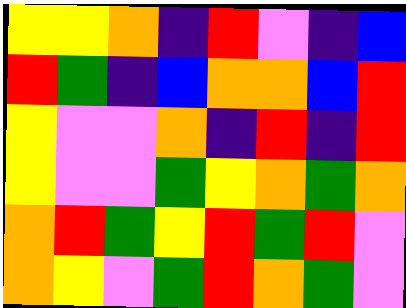[["yellow", "yellow", "orange", "indigo", "red", "violet", "indigo", "blue"], ["red", "green", "indigo", "blue", "orange", "orange", "blue", "red"], ["yellow", "violet", "violet", "orange", "indigo", "red", "indigo", "red"], ["yellow", "violet", "violet", "green", "yellow", "orange", "green", "orange"], ["orange", "red", "green", "yellow", "red", "green", "red", "violet"], ["orange", "yellow", "violet", "green", "red", "orange", "green", "violet"]]